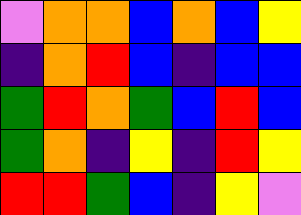[["violet", "orange", "orange", "blue", "orange", "blue", "yellow"], ["indigo", "orange", "red", "blue", "indigo", "blue", "blue"], ["green", "red", "orange", "green", "blue", "red", "blue"], ["green", "orange", "indigo", "yellow", "indigo", "red", "yellow"], ["red", "red", "green", "blue", "indigo", "yellow", "violet"]]